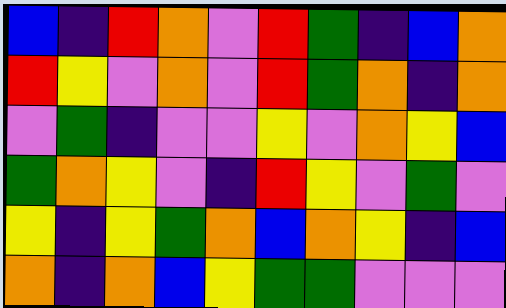[["blue", "indigo", "red", "orange", "violet", "red", "green", "indigo", "blue", "orange"], ["red", "yellow", "violet", "orange", "violet", "red", "green", "orange", "indigo", "orange"], ["violet", "green", "indigo", "violet", "violet", "yellow", "violet", "orange", "yellow", "blue"], ["green", "orange", "yellow", "violet", "indigo", "red", "yellow", "violet", "green", "violet"], ["yellow", "indigo", "yellow", "green", "orange", "blue", "orange", "yellow", "indigo", "blue"], ["orange", "indigo", "orange", "blue", "yellow", "green", "green", "violet", "violet", "violet"]]